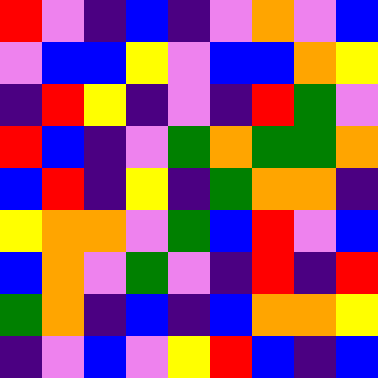[["red", "violet", "indigo", "blue", "indigo", "violet", "orange", "violet", "blue"], ["violet", "blue", "blue", "yellow", "violet", "blue", "blue", "orange", "yellow"], ["indigo", "red", "yellow", "indigo", "violet", "indigo", "red", "green", "violet"], ["red", "blue", "indigo", "violet", "green", "orange", "green", "green", "orange"], ["blue", "red", "indigo", "yellow", "indigo", "green", "orange", "orange", "indigo"], ["yellow", "orange", "orange", "violet", "green", "blue", "red", "violet", "blue"], ["blue", "orange", "violet", "green", "violet", "indigo", "red", "indigo", "red"], ["green", "orange", "indigo", "blue", "indigo", "blue", "orange", "orange", "yellow"], ["indigo", "violet", "blue", "violet", "yellow", "red", "blue", "indigo", "blue"]]